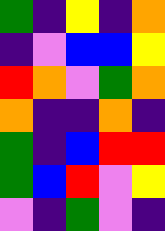[["green", "indigo", "yellow", "indigo", "orange"], ["indigo", "violet", "blue", "blue", "yellow"], ["red", "orange", "violet", "green", "orange"], ["orange", "indigo", "indigo", "orange", "indigo"], ["green", "indigo", "blue", "red", "red"], ["green", "blue", "red", "violet", "yellow"], ["violet", "indigo", "green", "violet", "indigo"]]